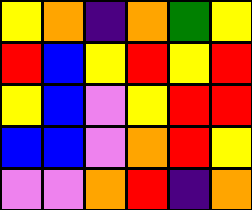[["yellow", "orange", "indigo", "orange", "green", "yellow"], ["red", "blue", "yellow", "red", "yellow", "red"], ["yellow", "blue", "violet", "yellow", "red", "red"], ["blue", "blue", "violet", "orange", "red", "yellow"], ["violet", "violet", "orange", "red", "indigo", "orange"]]